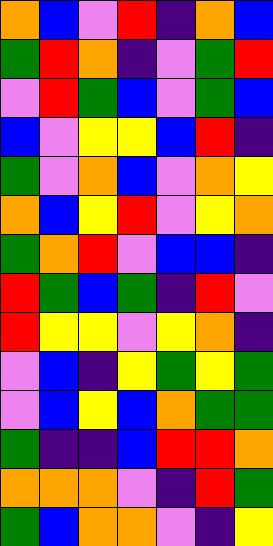[["orange", "blue", "violet", "red", "indigo", "orange", "blue"], ["green", "red", "orange", "indigo", "violet", "green", "red"], ["violet", "red", "green", "blue", "violet", "green", "blue"], ["blue", "violet", "yellow", "yellow", "blue", "red", "indigo"], ["green", "violet", "orange", "blue", "violet", "orange", "yellow"], ["orange", "blue", "yellow", "red", "violet", "yellow", "orange"], ["green", "orange", "red", "violet", "blue", "blue", "indigo"], ["red", "green", "blue", "green", "indigo", "red", "violet"], ["red", "yellow", "yellow", "violet", "yellow", "orange", "indigo"], ["violet", "blue", "indigo", "yellow", "green", "yellow", "green"], ["violet", "blue", "yellow", "blue", "orange", "green", "green"], ["green", "indigo", "indigo", "blue", "red", "red", "orange"], ["orange", "orange", "orange", "violet", "indigo", "red", "green"], ["green", "blue", "orange", "orange", "violet", "indigo", "yellow"]]